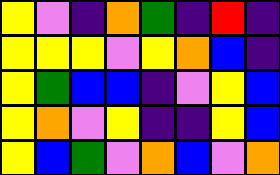[["yellow", "violet", "indigo", "orange", "green", "indigo", "red", "indigo"], ["yellow", "yellow", "yellow", "violet", "yellow", "orange", "blue", "indigo"], ["yellow", "green", "blue", "blue", "indigo", "violet", "yellow", "blue"], ["yellow", "orange", "violet", "yellow", "indigo", "indigo", "yellow", "blue"], ["yellow", "blue", "green", "violet", "orange", "blue", "violet", "orange"]]